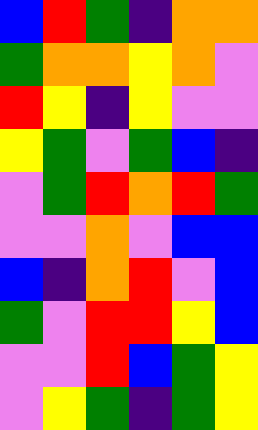[["blue", "red", "green", "indigo", "orange", "orange"], ["green", "orange", "orange", "yellow", "orange", "violet"], ["red", "yellow", "indigo", "yellow", "violet", "violet"], ["yellow", "green", "violet", "green", "blue", "indigo"], ["violet", "green", "red", "orange", "red", "green"], ["violet", "violet", "orange", "violet", "blue", "blue"], ["blue", "indigo", "orange", "red", "violet", "blue"], ["green", "violet", "red", "red", "yellow", "blue"], ["violet", "violet", "red", "blue", "green", "yellow"], ["violet", "yellow", "green", "indigo", "green", "yellow"]]